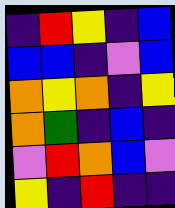[["indigo", "red", "yellow", "indigo", "blue"], ["blue", "blue", "indigo", "violet", "blue"], ["orange", "yellow", "orange", "indigo", "yellow"], ["orange", "green", "indigo", "blue", "indigo"], ["violet", "red", "orange", "blue", "violet"], ["yellow", "indigo", "red", "indigo", "indigo"]]